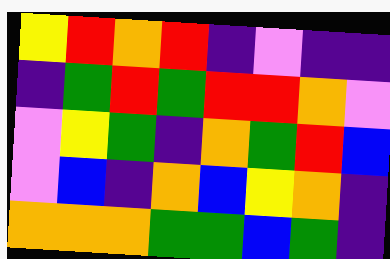[["yellow", "red", "orange", "red", "indigo", "violet", "indigo", "indigo"], ["indigo", "green", "red", "green", "red", "red", "orange", "violet"], ["violet", "yellow", "green", "indigo", "orange", "green", "red", "blue"], ["violet", "blue", "indigo", "orange", "blue", "yellow", "orange", "indigo"], ["orange", "orange", "orange", "green", "green", "blue", "green", "indigo"]]